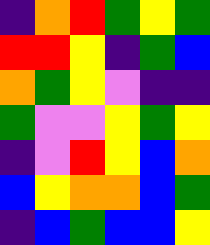[["indigo", "orange", "red", "green", "yellow", "green"], ["red", "red", "yellow", "indigo", "green", "blue"], ["orange", "green", "yellow", "violet", "indigo", "indigo"], ["green", "violet", "violet", "yellow", "green", "yellow"], ["indigo", "violet", "red", "yellow", "blue", "orange"], ["blue", "yellow", "orange", "orange", "blue", "green"], ["indigo", "blue", "green", "blue", "blue", "yellow"]]